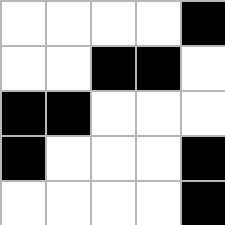[["white", "white", "white", "white", "black"], ["white", "white", "black", "black", "white"], ["black", "black", "white", "white", "white"], ["black", "white", "white", "white", "black"], ["white", "white", "white", "white", "black"]]